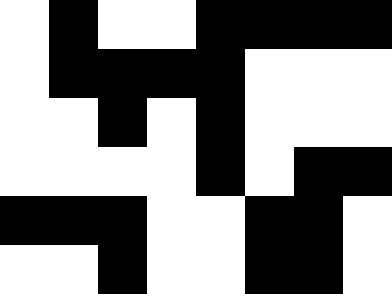[["white", "black", "white", "white", "black", "black", "black", "black"], ["white", "black", "black", "black", "black", "white", "white", "white"], ["white", "white", "black", "white", "black", "white", "white", "white"], ["white", "white", "white", "white", "black", "white", "black", "black"], ["black", "black", "black", "white", "white", "black", "black", "white"], ["white", "white", "black", "white", "white", "black", "black", "white"]]